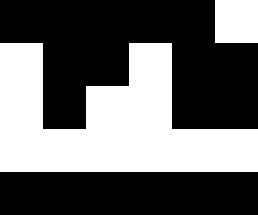[["black", "black", "black", "black", "black", "white"], ["white", "black", "black", "white", "black", "black"], ["white", "black", "white", "white", "black", "black"], ["white", "white", "white", "white", "white", "white"], ["black", "black", "black", "black", "black", "black"]]